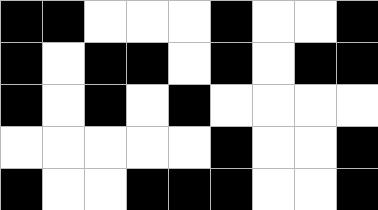[["black", "black", "white", "white", "white", "black", "white", "white", "black"], ["black", "white", "black", "black", "white", "black", "white", "black", "black"], ["black", "white", "black", "white", "black", "white", "white", "white", "white"], ["white", "white", "white", "white", "white", "black", "white", "white", "black"], ["black", "white", "white", "black", "black", "black", "white", "white", "black"]]